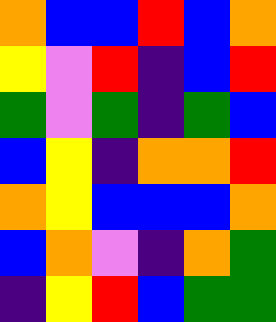[["orange", "blue", "blue", "red", "blue", "orange"], ["yellow", "violet", "red", "indigo", "blue", "red"], ["green", "violet", "green", "indigo", "green", "blue"], ["blue", "yellow", "indigo", "orange", "orange", "red"], ["orange", "yellow", "blue", "blue", "blue", "orange"], ["blue", "orange", "violet", "indigo", "orange", "green"], ["indigo", "yellow", "red", "blue", "green", "green"]]